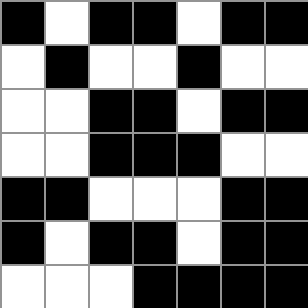[["black", "white", "black", "black", "white", "black", "black"], ["white", "black", "white", "white", "black", "white", "white"], ["white", "white", "black", "black", "white", "black", "black"], ["white", "white", "black", "black", "black", "white", "white"], ["black", "black", "white", "white", "white", "black", "black"], ["black", "white", "black", "black", "white", "black", "black"], ["white", "white", "white", "black", "black", "black", "black"]]